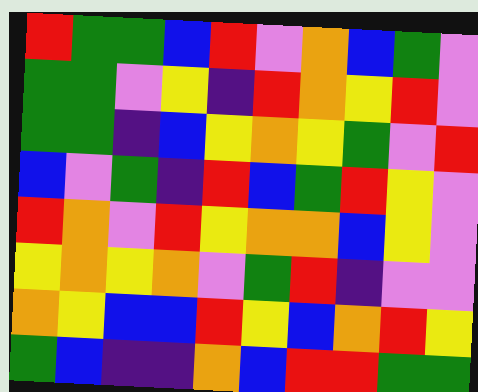[["red", "green", "green", "blue", "red", "violet", "orange", "blue", "green", "violet"], ["green", "green", "violet", "yellow", "indigo", "red", "orange", "yellow", "red", "violet"], ["green", "green", "indigo", "blue", "yellow", "orange", "yellow", "green", "violet", "red"], ["blue", "violet", "green", "indigo", "red", "blue", "green", "red", "yellow", "violet"], ["red", "orange", "violet", "red", "yellow", "orange", "orange", "blue", "yellow", "violet"], ["yellow", "orange", "yellow", "orange", "violet", "green", "red", "indigo", "violet", "violet"], ["orange", "yellow", "blue", "blue", "red", "yellow", "blue", "orange", "red", "yellow"], ["green", "blue", "indigo", "indigo", "orange", "blue", "red", "red", "green", "green"]]